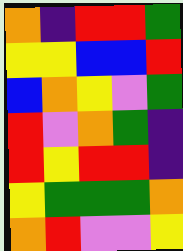[["orange", "indigo", "red", "red", "green"], ["yellow", "yellow", "blue", "blue", "red"], ["blue", "orange", "yellow", "violet", "green"], ["red", "violet", "orange", "green", "indigo"], ["red", "yellow", "red", "red", "indigo"], ["yellow", "green", "green", "green", "orange"], ["orange", "red", "violet", "violet", "yellow"]]